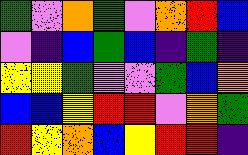[["green", "violet", "orange", "green", "violet", "orange", "red", "blue"], ["violet", "indigo", "blue", "green", "blue", "indigo", "green", "indigo"], ["yellow", "yellow", "green", "violet", "violet", "green", "blue", "orange"], ["blue", "blue", "yellow", "red", "red", "violet", "orange", "green"], ["red", "yellow", "orange", "blue", "yellow", "red", "red", "indigo"]]